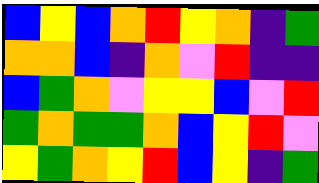[["blue", "yellow", "blue", "orange", "red", "yellow", "orange", "indigo", "green"], ["orange", "orange", "blue", "indigo", "orange", "violet", "red", "indigo", "indigo"], ["blue", "green", "orange", "violet", "yellow", "yellow", "blue", "violet", "red"], ["green", "orange", "green", "green", "orange", "blue", "yellow", "red", "violet"], ["yellow", "green", "orange", "yellow", "red", "blue", "yellow", "indigo", "green"]]